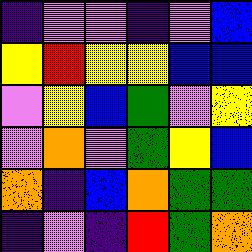[["indigo", "violet", "violet", "indigo", "violet", "blue"], ["yellow", "red", "yellow", "yellow", "blue", "blue"], ["violet", "yellow", "blue", "green", "violet", "yellow"], ["violet", "orange", "violet", "green", "yellow", "blue"], ["orange", "indigo", "blue", "orange", "green", "green"], ["indigo", "violet", "indigo", "red", "green", "orange"]]